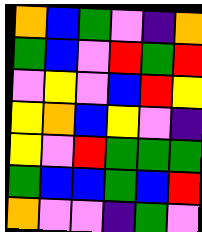[["orange", "blue", "green", "violet", "indigo", "orange"], ["green", "blue", "violet", "red", "green", "red"], ["violet", "yellow", "violet", "blue", "red", "yellow"], ["yellow", "orange", "blue", "yellow", "violet", "indigo"], ["yellow", "violet", "red", "green", "green", "green"], ["green", "blue", "blue", "green", "blue", "red"], ["orange", "violet", "violet", "indigo", "green", "violet"]]